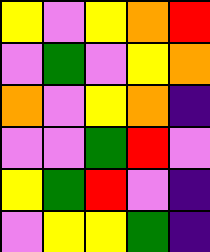[["yellow", "violet", "yellow", "orange", "red"], ["violet", "green", "violet", "yellow", "orange"], ["orange", "violet", "yellow", "orange", "indigo"], ["violet", "violet", "green", "red", "violet"], ["yellow", "green", "red", "violet", "indigo"], ["violet", "yellow", "yellow", "green", "indigo"]]